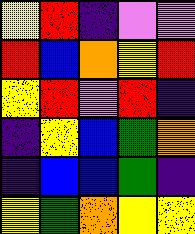[["yellow", "red", "indigo", "violet", "violet"], ["red", "blue", "orange", "yellow", "red"], ["yellow", "red", "violet", "red", "indigo"], ["indigo", "yellow", "blue", "green", "orange"], ["indigo", "blue", "blue", "green", "indigo"], ["yellow", "green", "orange", "yellow", "yellow"]]